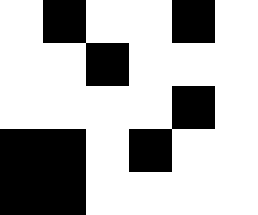[["white", "black", "white", "white", "black", "white"], ["white", "white", "black", "white", "white", "white"], ["white", "white", "white", "white", "black", "white"], ["black", "black", "white", "black", "white", "white"], ["black", "black", "white", "white", "white", "white"]]